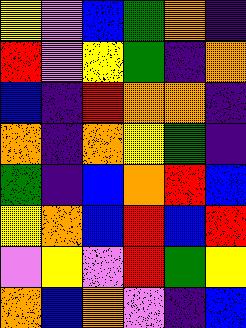[["yellow", "violet", "blue", "green", "orange", "indigo"], ["red", "violet", "yellow", "green", "indigo", "orange"], ["blue", "indigo", "red", "orange", "orange", "indigo"], ["orange", "indigo", "orange", "yellow", "green", "indigo"], ["green", "indigo", "blue", "orange", "red", "blue"], ["yellow", "orange", "blue", "red", "blue", "red"], ["violet", "yellow", "violet", "red", "green", "yellow"], ["orange", "blue", "orange", "violet", "indigo", "blue"]]